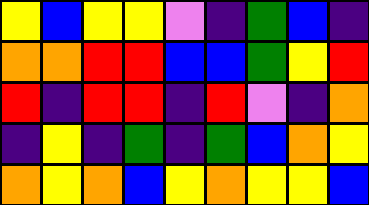[["yellow", "blue", "yellow", "yellow", "violet", "indigo", "green", "blue", "indigo"], ["orange", "orange", "red", "red", "blue", "blue", "green", "yellow", "red"], ["red", "indigo", "red", "red", "indigo", "red", "violet", "indigo", "orange"], ["indigo", "yellow", "indigo", "green", "indigo", "green", "blue", "orange", "yellow"], ["orange", "yellow", "orange", "blue", "yellow", "orange", "yellow", "yellow", "blue"]]